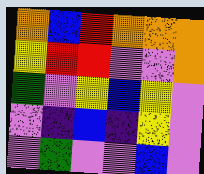[["orange", "blue", "red", "orange", "orange", "orange"], ["yellow", "red", "red", "violet", "violet", "orange"], ["green", "violet", "yellow", "blue", "yellow", "violet"], ["violet", "indigo", "blue", "indigo", "yellow", "violet"], ["violet", "green", "violet", "violet", "blue", "violet"]]